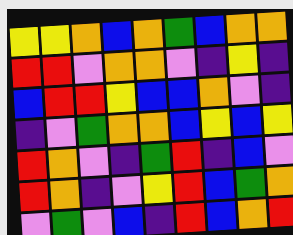[["yellow", "yellow", "orange", "blue", "orange", "green", "blue", "orange", "orange"], ["red", "red", "violet", "orange", "orange", "violet", "indigo", "yellow", "indigo"], ["blue", "red", "red", "yellow", "blue", "blue", "orange", "violet", "indigo"], ["indigo", "violet", "green", "orange", "orange", "blue", "yellow", "blue", "yellow"], ["red", "orange", "violet", "indigo", "green", "red", "indigo", "blue", "violet"], ["red", "orange", "indigo", "violet", "yellow", "red", "blue", "green", "orange"], ["violet", "green", "violet", "blue", "indigo", "red", "blue", "orange", "red"]]